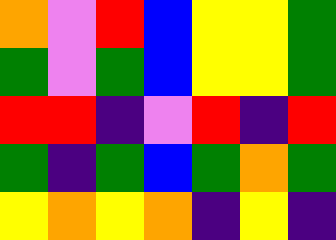[["orange", "violet", "red", "blue", "yellow", "yellow", "green"], ["green", "violet", "green", "blue", "yellow", "yellow", "green"], ["red", "red", "indigo", "violet", "red", "indigo", "red"], ["green", "indigo", "green", "blue", "green", "orange", "green"], ["yellow", "orange", "yellow", "orange", "indigo", "yellow", "indigo"]]